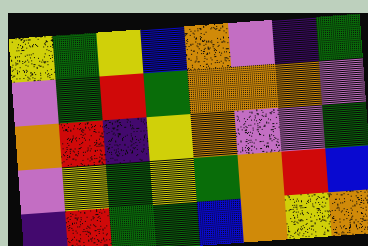[["yellow", "green", "yellow", "blue", "orange", "violet", "indigo", "green"], ["violet", "green", "red", "green", "orange", "orange", "orange", "violet"], ["orange", "red", "indigo", "yellow", "orange", "violet", "violet", "green"], ["violet", "yellow", "green", "yellow", "green", "orange", "red", "blue"], ["indigo", "red", "green", "green", "blue", "orange", "yellow", "orange"]]